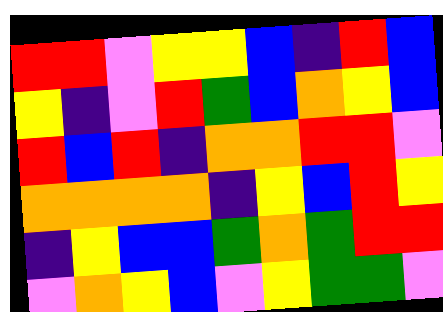[["red", "red", "violet", "yellow", "yellow", "blue", "indigo", "red", "blue"], ["yellow", "indigo", "violet", "red", "green", "blue", "orange", "yellow", "blue"], ["red", "blue", "red", "indigo", "orange", "orange", "red", "red", "violet"], ["orange", "orange", "orange", "orange", "indigo", "yellow", "blue", "red", "yellow"], ["indigo", "yellow", "blue", "blue", "green", "orange", "green", "red", "red"], ["violet", "orange", "yellow", "blue", "violet", "yellow", "green", "green", "violet"]]